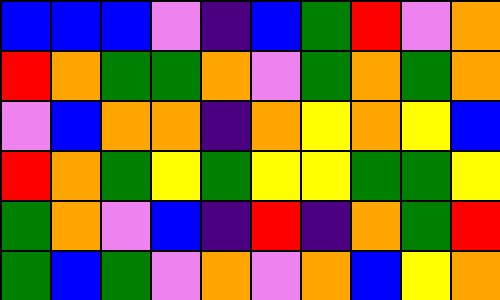[["blue", "blue", "blue", "violet", "indigo", "blue", "green", "red", "violet", "orange"], ["red", "orange", "green", "green", "orange", "violet", "green", "orange", "green", "orange"], ["violet", "blue", "orange", "orange", "indigo", "orange", "yellow", "orange", "yellow", "blue"], ["red", "orange", "green", "yellow", "green", "yellow", "yellow", "green", "green", "yellow"], ["green", "orange", "violet", "blue", "indigo", "red", "indigo", "orange", "green", "red"], ["green", "blue", "green", "violet", "orange", "violet", "orange", "blue", "yellow", "orange"]]